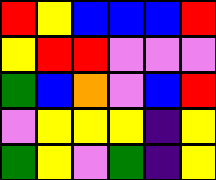[["red", "yellow", "blue", "blue", "blue", "red"], ["yellow", "red", "red", "violet", "violet", "violet"], ["green", "blue", "orange", "violet", "blue", "red"], ["violet", "yellow", "yellow", "yellow", "indigo", "yellow"], ["green", "yellow", "violet", "green", "indigo", "yellow"]]